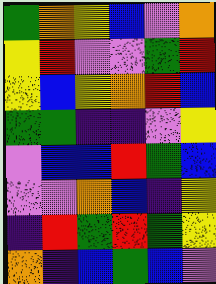[["green", "orange", "yellow", "blue", "violet", "orange"], ["yellow", "red", "violet", "violet", "green", "red"], ["yellow", "blue", "yellow", "orange", "red", "blue"], ["green", "green", "indigo", "indigo", "violet", "yellow"], ["violet", "blue", "blue", "red", "green", "blue"], ["violet", "violet", "orange", "blue", "indigo", "yellow"], ["indigo", "red", "green", "red", "green", "yellow"], ["orange", "indigo", "blue", "green", "blue", "violet"]]